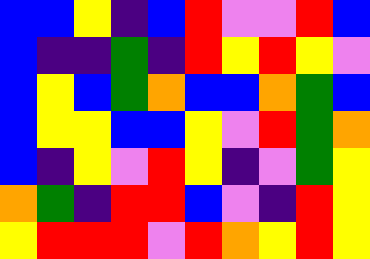[["blue", "blue", "yellow", "indigo", "blue", "red", "violet", "violet", "red", "blue"], ["blue", "indigo", "indigo", "green", "indigo", "red", "yellow", "red", "yellow", "violet"], ["blue", "yellow", "blue", "green", "orange", "blue", "blue", "orange", "green", "blue"], ["blue", "yellow", "yellow", "blue", "blue", "yellow", "violet", "red", "green", "orange"], ["blue", "indigo", "yellow", "violet", "red", "yellow", "indigo", "violet", "green", "yellow"], ["orange", "green", "indigo", "red", "red", "blue", "violet", "indigo", "red", "yellow"], ["yellow", "red", "red", "red", "violet", "red", "orange", "yellow", "red", "yellow"]]